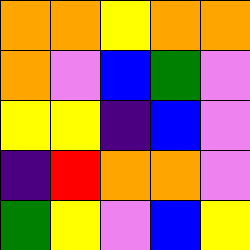[["orange", "orange", "yellow", "orange", "orange"], ["orange", "violet", "blue", "green", "violet"], ["yellow", "yellow", "indigo", "blue", "violet"], ["indigo", "red", "orange", "orange", "violet"], ["green", "yellow", "violet", "blue", "yellow"]]